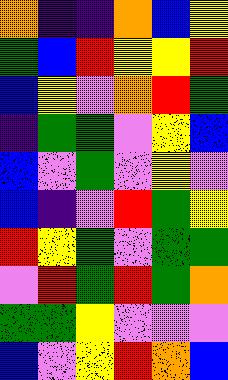[["orange", "indigo", "indigo", "orange", "blue", "yellow"], ["green", "blue", "red", "yellow", "yellow", "red"], ["blue", "yellow", "violet", "orange", "red", "green"], ["indigo", "green", "green", "violet", "yellow", "blue"], ["blue", "violet", "green", "violet", "yellow", "violet"], ["blue", "indigo", "violet", "red", "green", "yellow"], ["red", "yellow", "green", "violet", "green", "green"], ["violet", "red", "green", "red", "green", "orange"], ["green", "green", "yellow", "violet", "violet", "violet"], ["blue", "violet", "yellow", "red", "orange", "blue"]]